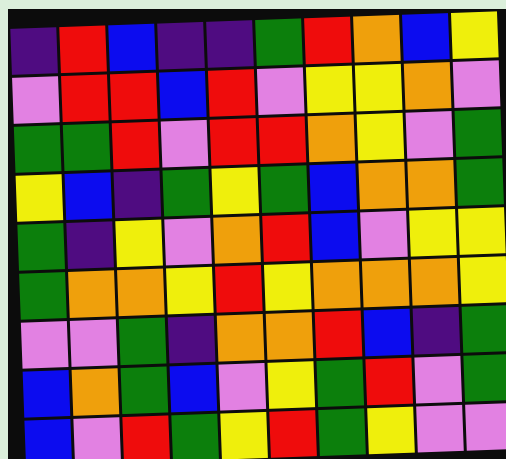[["indigo", "red", "blue", "indigo", "indigo", "green", "red", "orange", "blue", "yellow"], ["violet", "red", "red", "blue", "red", "violet", "yellow", "yellow", "orange", "violet"], ["green", "green", "red", "violet", "red", "red", "orange", "yellow", "violet", "green"], ["yellow", "blue", "indigo", "green", "yellow", "green", "blue", "orange", "orange", "green"], ["green", "indigo", "yellow", "violet", "orange", "red", "blue", "violet", "yellow", "yellow"], ["green", "orange", "orange", "yellow", "red", "yellow", "orange", "orange", "orange", "yellow"], ["violet", "violet", "green", "indigo", "orange", "orange", "red", "blue", "indigo", "green"], ["blue", "orange", "green", "blue", "violet", "yellow", "green", "red", "violet", "green"], ["blue", "violet", "red", "green", "yellow", "red", "green", "yellow", "violet", "violet"]]